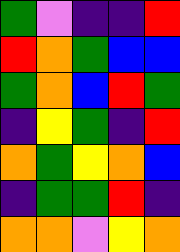[["green", "violet", "indigo", "indigo", "red"], ["red", "orange", "green", "blue", "blue"], ["green", "orange", "blue", "red", "green"], ["indigo", "yellow", "green", "indigo", "red"], ["orange", "green", "yellow", "orange", "blue"], ["indigo", "green", "green", "red", "indigo"], ["orange", "orange", "violet", "yellow", "orange"]]